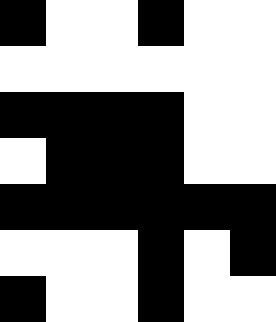[["black", "white", "white", "black", "white", "white"], ["white", "white", "white", "white", "white", "white"], ["black", "black", "black", "black", "white", "white"], ["white", "black", "black", "black", "white", "white"], ["black", "black", "black", "black", "black", "black"], ["white", "white", "white", "black", "white", "black"], ["black", "white", "white", "black", "white", "white"]]